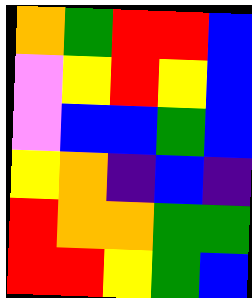[["orange", "green", "red", "red", "blue"], ["violet", "yellow", "red", "yellow", "blue"], ["violet", "blue", "blue", "green", "blue"], ["yellow", "orange", "indigo", "blue", "indigo"], ["red", "orange", "orange", "green", "green"], ["red", "red", "yellow", "green", "blue"]]